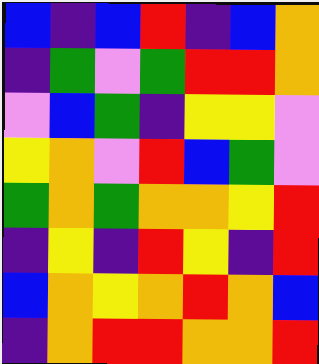[["blue", "indigo", "blue", "red", "indigo", "blue", "orange"], ["indigo", "green", "violet", "green", "red", "red", "orange"], ["violet", "blue", "green", "indigo", "yellow", "yellow", "violet"], ["yellow", "orange", "violet", "red", "blue", "green", "violet"], ["green", "orange", "green", "orange", "orange", "yellow", "red"], ["indigo", "yellow", "indigo", "red", "yellow", "indigo", "red"], ["blue", "orange", "yellow", "orange", "red", "orange", "blue"], ["indigo", "orange", "red", "red", "orange", "orange", "red"]]